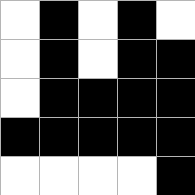[["white", "black", "white", "black", "white"], ["white", "black", "white", "black", "black"], ["white", "black", "black", "black", "black"], ["black", "black", "black", "black", "black"], ["white", "white", "white", "white", "black"]]